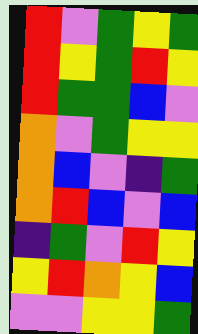[["red", "violet", "green", "yellow", "green"], ["red", "yellow", "green", "red", "yellow"], ["red", "green", "green", "blue", "violet"], ["orange", "violet", "green", "yellow", "yellow"], ["orange", "blue", "violet", "indigo", "green"], ["orange", "red", "blue", "violet", "blue"], ["indigo", "green", "violet", "red", "yellow"], ["yellow", "red", "orange", "yellow", "blue"], ["violet", "violet", "yellow", "yellow", "green"]]